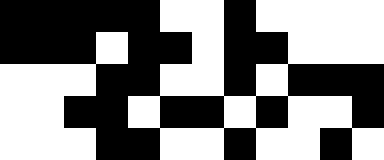[["black", "black", "black", "black", "black", "white", "white", "black", "white", "white", "white", "white"], ["black", "black", "black", "white", "black", "black", "white", "black", "black", "white", "white", "white"], ["white", "white", "white", "black", "black", "white", "white", "black", "white", "black", "black", "black"], ["white", "white", "black", "black", "white", "black", "black", "white", "black", "white", "white", "black"], ["white", "white", "white", "black", "black", "white", "white", "black", "white", "white", "black", "white"]]